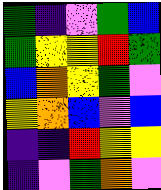[["green", "indigo", "violet", "green", "blue"], ["green", "yellow", "yellow", "red", "green"], ["blue", "orange", "yellow", "green", "violet"], ["yellow", "orange", "blue", "violet", "blue"], ["indigo", "indigo", "red", "yellow", "yellow"], ["indigo", "violet", "green", "orange", "violet"]]